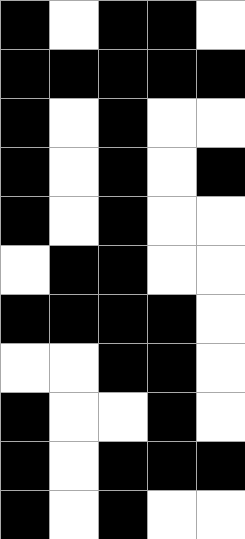[["black", "white", "black", "black", "white"], ["black", "black", "black", "black", "black"], ["black", "white", "black", "white", "white"], ["black", "white", "black", "white", "black"], ["black", "white", "black", "white", "white"], ["white", "black", "black", "white", "white"], ["black", "black", "black", "black", "white"], ["white", "white", "black", "black", "white"], ["black", "white", "white", "black", "white"], ["black", "white", "black", "black", "black"], ["black", "white", "black", "white", "white"]]